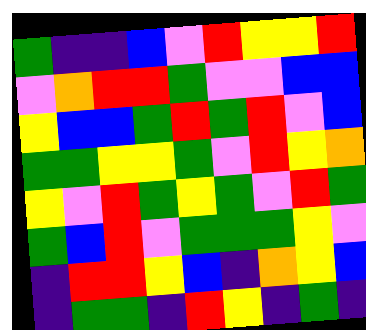[["green", "indigo", "indigo", "blue", "violet", "red", "yellow", "yellow", "red"], ["violet", "orange", "red", "red", "green", "violet", "violet", "blue", "blue"], ["yellow", "blue", "blue", "green", "red", "green", "red", "violet", "blue"], ["green", "green", "yellow", "yellow", "green", "violet", "red", "yellow", "orange"], ["yellow", "violet", "red", "green", "yellow", "green", "violet", "red", "green"], ["green", "blue", "red", "violet", "green", "green", "green", "yellow", "violet"], ["indigo", "red", "red", "yellow", "blue", "indigo", "orange", "yellow", "blue"], ["indigo", "green", "green", "indigo", "red", "yellow", "indigo", "green", "indigo"]]